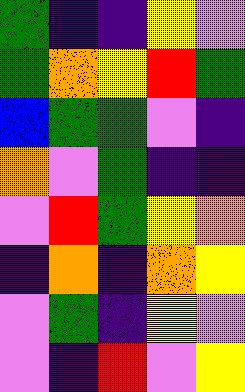[["green", "indigo", "indigo", "yellow", "violet"], ["green", "orange", "yellow", "red", "green"], ["blue", "green", "green", "violet", "indigo"], ["orange", "violet", "green", "indigo", "indigo"], ["violet", "red", "green", "yellow", "orange"], ["indigo", "orange", "indigo", "orange", "yellow"], ["violet", "green", "indigo", "yellow", "violet"], ["violet", "indigo", "red", "violet", "yellow"]]